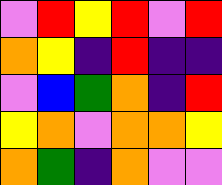[["violet", "red", "yellow", "red", "violet", "red"], ["orange", "yellow", "indigo", "red", "indigo", "indigo"], ["violet", "blue", "green", "orange", "indigo", "red"], ["yellow", "orange", "violet", "orange", "orange", "yellow"], ["orange", "green", "indigo", "orange", "violet", "violet"]]